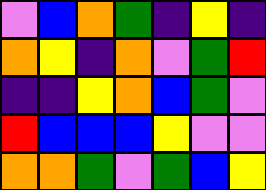[["violet", "blue", "orange", "green", "indigo", "yellow", "indigo"], ["orange", "yellow", "indigo", "orange", "violet", "green", "red"], ["indigo", "indigo", "yellow", "orange", "blue", "green", "violet"], ["red", "blue", "blue", "blue", "yellow", "violet", "violet"], ["orange", "orange", "green", "violet", "green", "blue", "yellow"]]